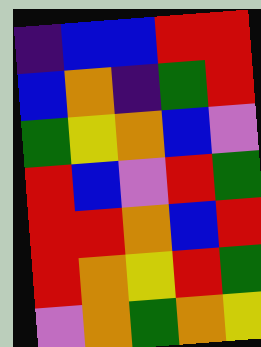[["indigo", "blue", "blue", "red", "red"], ["blue", "orange", "indigo", "green", "red"], ["green", "yellow", "orange", "blue", "violet"], ["red", "blue", "violet", "red", "green"], ["red", "red", "orange", "blue", "red"], ["red", "orange", "yellow", "red", "green"], ["violet", "orange", "green", "orange", "yellow"]]